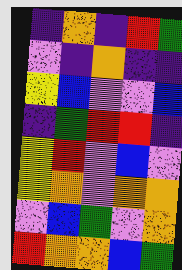[["indigo", "orange", "indigo", "red", "green"], ["violet", "indigo", "orange", "indigo", "indigo"], ["yellow", "blue", "violet", "violet", "blue"], ["indigo", "green", "red", "red", "indigo"], ["yellow", "red", "violet", "blue", "violet"], ["yellow", "orange", "violet", "orange", "orange"], ["violet", "blue", "green", "violet", "orange"], ["red", "orange", "orange", "blue", "green"]]